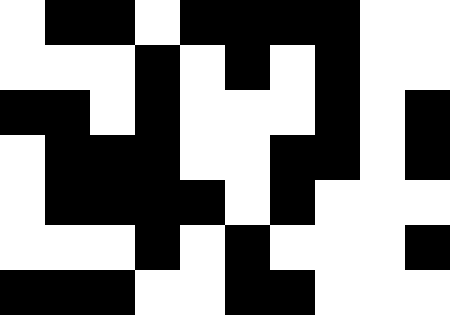[["white", "black", "black", "white", "black", "black", "black", "black", "white", "white"], ["white", "white", "white", "black", "white", "black", "white", "black", "white", "white"], ["black", "black", "white", "black", "white", "white", "white", "black", "white", "black"], ["white", "black", "black", "black", "white", "white", "black", "black", "white", "black"], ["white", "black", "black", "black", "black", "white", "black", "white", "white", "white"], ["white", "white", "white", "black", "white", "black", "white", "white", "white", "black"], ["black", "black", "black", "white", "white", "black", "black", "white", "white", "white"]]